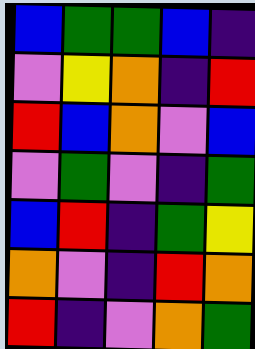[["blue", "green", "green", "blue", "indigo"], ["violet", "yellow", "orange", "indigo", "red"], ["red", "blue", "orange", "violet", "blue"], ["violet", "green", "violet", "indigo", "green"], ["blue", "red", "indigo", "green", "yellow"], ["orange", "violet", "indigo", "red", "orange"], ["red", "indigo", "violet", "orange", "green"]]